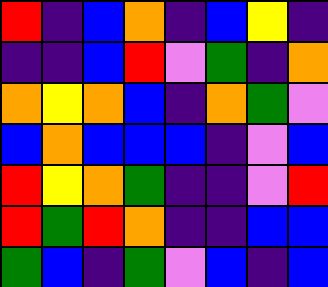[["red", "indigo", "blue", "orange", "indigo", "blue", "yellow", "indigo"], ["indigo", "indigo", "blue", "red", "violet", "green", "indigo", "orange"], ["orange", "yellow", "orange", "blue", "indigo", "orange", "green", "violet"], ["blue", "orange", "blue", "blue", "blue", "indigo", "violet", "blue"], ["red", "yellow", "orange", "green", "indigo", "indigo", "violet", "red"], ["red", "green", "red", "orange", "indigo", "indigo", "blue", "blue"], ["green", "blue", "indigo", "green", "violet", "blue", "indigo", "blue"]]